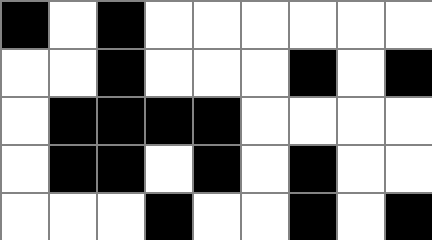[["black", "white", "black", "white", "white", "white", "white", "white", "white"], ["white", "white", "black", "white", "white", "white", "black", "white", "black"], ["white", "black", "black", "black", "black", "white", "white", "white", "white"], ["white", "black", "black", "white", "black", "white", "black", "white", "white"], ["white", "white", "white", "black", "white", "white", "black", "white", "black"]]